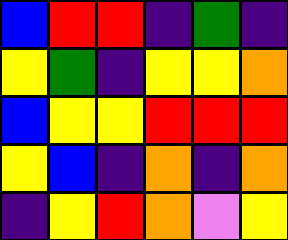[["blue", "red", "red", "indigo", "green", "indigo"], ["yellow", "green", "indigo", "yellow", "yellow", "orange"], ["blue", "yellow", "yellow", "red", "red", "red"], ["yellow", "blue", "indigo", "orange", "indigo", "orange"], ["indigo", "yellow", "red", "orange", "violet", "yellow"]]